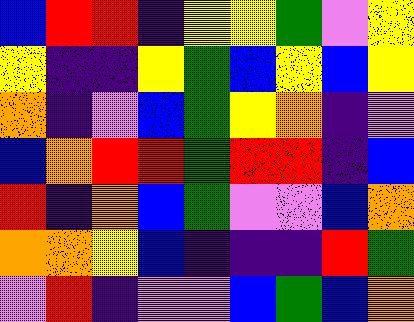[["blue", "red", "red", "indigo", "yellow", "yellow", "green", "violet", "yellow"], ["yellow", "indigo", "indigo", "yellow", "green", "blue", "yellow", "blue", "yellow"], ["orange", "indigo", "violet", "blue", "green", "yellow", "orange", "indigo", "violet"], ["blue", "orange", "red", "red", "green", "red", "red", "indigo", "blue"], ["red", "indigo", "orange", "blue", "green", "violet", "violet", "blue", "orange"], ["orange", "orange", "yellow", "blue", "indigo", "indigo", "indigo", "red", "green"], ["violet", "red", "indigo", "violet", "violet", "blue", "green", "blue", "orange"]]